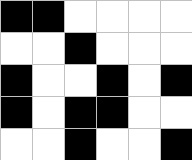[["black", "black", "white", "white", "white", "white"], ["white", "white", "black", "white", "white", "white"], ["black", "white", "white", "black", "white", "black"], ["black", "white", "black", "black", "white", "white"], ["white", "white", "black", "white", "white", "black"]]